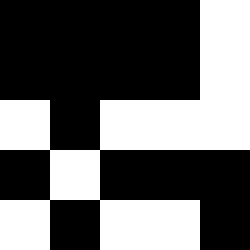[["black", "black", "black", "black", "white"], ["black", "black", "black", "black", "white"], ["white", "black", "white", "white", "white"], ["black", "white", "black", "black", "black"], ["white", "black", "white", "white", "black"]]